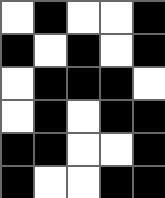[["white", "black", "white", "white", "black"], ["black", "white", "black", "white", "black"], ["white", "black", "black", "black", "white"], ["white", "black", "white", "black", "black"], ["black", "black", "white", "white", "black"], ["black", "white", "white", "black", "black"]]